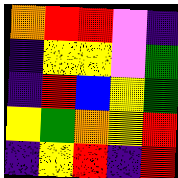[["orange", "red", "red", "violet", "indigo"], ["indigo", "yellow", "yellow", "violet", "green"], ["indigo", "red", "blue", "yellow", "green"], ["yellow", "green", "orange", "yellow", "red"], ["indigo", "yellow", "red", "indigo", "red"]]